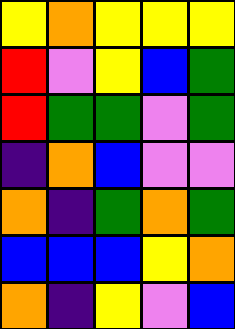[["yellow", "orange", "yellow", "yellow", "yellow"], ["red", "violet", "yellow", "blue", "green"], ["red", "green", "green", "violet", "green"], ["indigo", "orange", "blue", "violet", "violet"], ["orange", "indigo", "green", "orange", "green"], ["blue", "blue", "blue", "yellow", "orange"], ["orange", "indigo", "yellow", "violet", "blue"]]